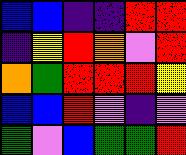[["blue", "blue", "indigo", "indigo", "red", "red"], ["indigo", "yellow", "red", "orange", "violet", "red"], ["orange", "green", "red", "red", "red", "yellow"], ["blue", "blue", "red", "violet", "indigo", "violet"], ["green", "violet", "blue", "green", "green", "red"]]